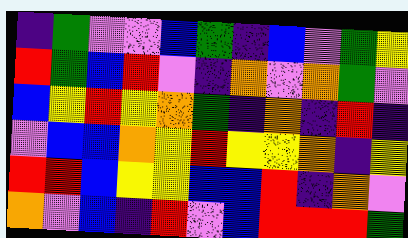[["indigo", "green", "violet", "violet", "blue", "green", "indigo", "blue", "violet", "green", "yellow"], ["red", "green", "blue", "red", "violet", "indigo", "orange", "violet", "orange", "green", "violet"], ["blue", "yellow", "red", "yellow", "orange", "green", "indigo", "orange", "indigo", "red", "indigo"], ["violet", "blue", "blue", "orange", "yellow", "red", "yellow", "yellow", "orange", "indigo", "yellow"], ["red", "red", "blue", "yellow", "yellow", "blue", "blue", "red", "indigo", "orange", "violet"], ["orange", "violet", "blue", "indigo", "red", "violet", "blue", "red", "red", "red", "green"]]